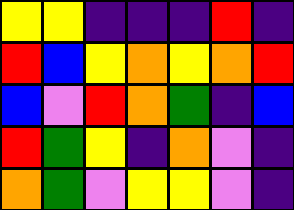[["yellow", "yellow", "indigo", "indigo", "indigo", "red", "indigo"], ["red", "blue", "yellow", "orange", "yellow", "orange", "red"], ["blue", "violet", "red", "orange", "green", "indigo", "blue"], ["red", "green", "yellow", "indigo", "orange", "violet", "indigo"], ["orange", "green", "violet", "yellow", "yellow", "violet", "indigo"]]